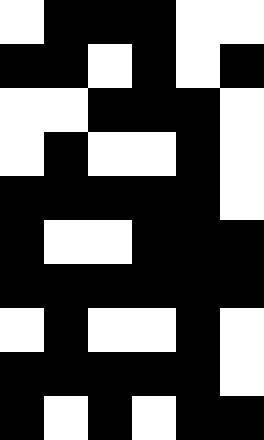[["white", "black", "black", "black", "white", "white"], ["black", "black", "white", "black", "white", "black"], ["white", "white", "black", "black", "black", "white"], ["white", "black", "white", "white", "black", "white"], ["black", "black", "black", "black", "black", "white"], ["black", "white", "white", "black", "black", "black"], ["black", "black", "black", "black", "black", "black"], ["white", "black", "white", "white", "black", "white"], ["black", "black", "black", "black", "black", "white"], ["black", "white", "black", "white", "black", "black"]]